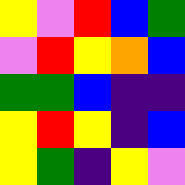[["yellow", "violet", "red", "blue", "green"], ["violet", "red", "yellow", "orange", "blue"], ["green", "green", "blue", "indigo", "indigo"], ["yellow", "red", "yellow", "indigo", "blue"], ["yellow", "green", "indigo", "yellow", "violet"]]